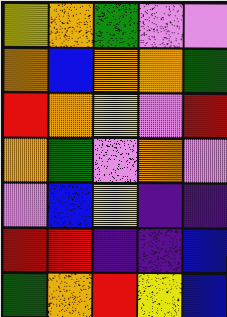[["yellow", "orange", "green", "violet", "violet"], ["orange", "blue", "orange", "orange", "green"], ["red", "orange", "yellow", "violet", "red"], ["orange", "green", "violet", "orange", "violet"], ["violet", "blue", "yellow", "indigo", "indigo"], ["red", "red", "indigo", "indigo", "blue"], ["green", "orange", "red", "yellow", "blue"]]